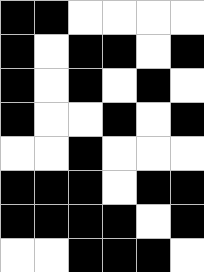[["black", "black", "white", "white", "white", "white"], ["black", "white", "black", "black", "white", "black"], ["black", "white", "black", "white", "black", "white"], ["black", "white", "white", "black", "white", "black"], ["white", "white", "black", "white", "white", "white"], ["black", "black", "black", "white", "black", "black"], ["black", "black", "black", "black", "white", "black"], ["white", "white", "black", "black", "black", "white"]]